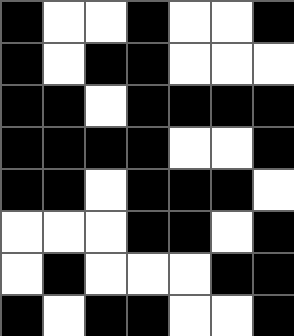[["black", "white", "white", "black", "white", "white", "black"], ["black", "white", "black", "black", "white", "white", "white"], ["black", "black", "white", "black", "black", "black", "black"], ["black", "black", "black", "black", "white", "white", "black"], ["black", "black", "white", "black", "black", "black", "white"], ["white", "white", "white", "black", "black", "white", "black"], ["white", "black", "white", "white", "white", "black", "black"], ["black", "white", "black", "black", "white", "white", "black"]]